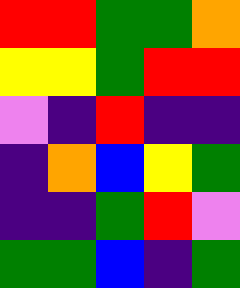[["red", "red", "green", "green", "orange"], ["yellow", "yellow", "green", "red", "red"], ["violet", "indigo", "red", "indigo", "indigo"], ["indigo", "orange", "blue", "yellow", "green"], ["indigo", "indigo", "green", "red", "violet"], ["green", "green", "blue", "indigo", "green"]]